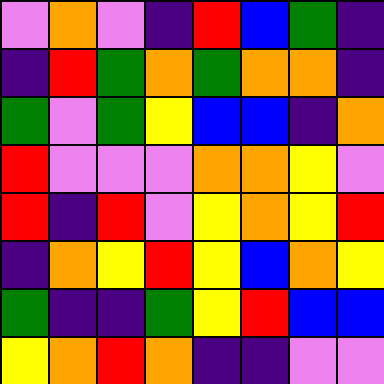[["violet", "orange", "violet", "indigo", "red", "blue", "green", "indigo"], ["indigo", "red", "green", "orange", "green", "orange", "orange", "indigo"], ["green", "violet", "green", "yellow", "blue", "blue", "indigo", "orange"], ["red", "violet", "violet", "violet", "orange", "orange", "yellow", "violet"], ["red", "indigo", "red", "violet", "yellow", "orange", "yellow", "red"], ["indigo", "orange", "yellow", "red", "yellow", "blue", "orange", "yellow"], ["green", "indigo", "indigo", "green", "yellow", "red", "blue", "blue"], ["yellow", "orange", "red", "orange", "indigo", "indigo", "violet", "violet"]]